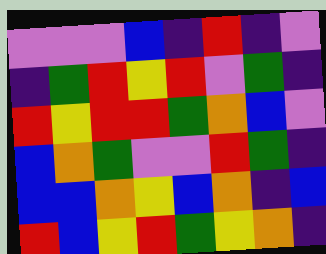[["violet", "violet", "violet", "blue", "indigo", "red", "indigo", "violet"], ["indigo", "green", "red", "yellow", "red", "violet", "green", "indigo"], ["red", "yellow", "red", "red", "green", "orange", "blue", "violet"], ["blue", "orange", "green", "violet", "violet", "red", "green", "indigo"], ["blue", "blue", "orange", "yellow", "blue", "orange", "indigo", "blue"], ["red", "blue", "yellow", "red", "green", "yellow", "orange", "indigo"]]